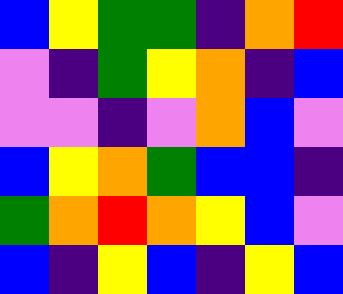[["blue", "yellow", "green", "green", "indigo", "orange", "red"], ["violet", "indigo", "green", "yellow", "orange", "indigo", "blue"], ["violet", "violet", "indigo", "violet", "orange", "blue", "violet"], ["blue", "yellow", "orange", "green", "blue", "blue", "indigo"], ["green", "orange", "red", "orange", "yellow", "blue", "violet"], ["blue", "indigo", "yellow", "blue", "indigo", "yellow", "blue"]]